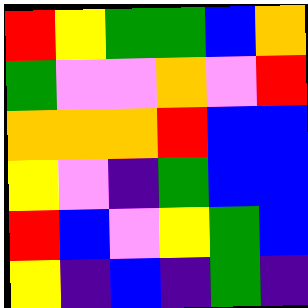[["red", "yellow", "green", "green", "blue", "orange"], ["green", "violet", "violet", "orange", "violet", "red"], ["orange", "orange", "orange", "red", "blue", "blue"], ["yellow", "violet", "indigo", "green", "blue", "blue"], ["red", "blue", "violet", "yellow", "green", "blue"], ["yellow", "indigo", "blue", "indigo", "green", "indigo"]]